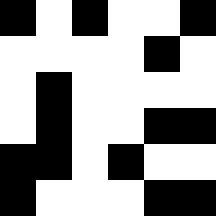[["black", "white", "black", "white", "white", "black"], ["white", "white", "white", "white", "black", "white"], ["white", "black", "white", "white", "white", "white"], ["white", "black", "white", "white", "black", "black"], ["black", "black", "white", "black", "white", "white"], ["black", "white", "white", "white", "black", "black"]]